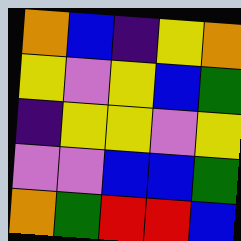[["orange", "blue", "indigo", "yellow", "orange"], ["yellow", "violet", "yellow", "blue", "green"], ["indigo", "yellow", "yellow", "violet", "yellow"], ["violet", "violet", "blue", "blue", "green"], ["orange", "green", "red", "red", "blue"]]